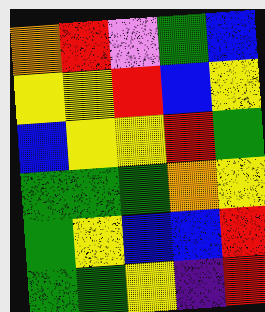[["orange", "red", "violet", "green", "blue"], ["yellow", "yellow", "red", "blue", "yellow"], ["blue", "yellow", "yellow", "red", "green"], ["green", "green", "green", "orange", "yellow"], ["green", "yellow", "blue", "blue", "red"], ["green", "green", "yellow", "indigo", "red"]]